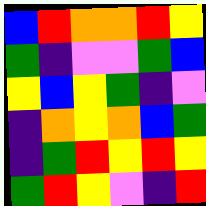[["blue", "red", "orange", "orange", "red", "yellow"], ["green", "indigo", "violet", "violet", "green", "blue"], ["yellow", "blue", "yellow", "green", "indigo", "violet"], ["indigo", "orange", "yellow", "orange", "blue", "green"], ["indigo", "green", "red", "yellow", "red", "yellow"], ["green", "red", "yellow", "violet", "indigo", "red"]]